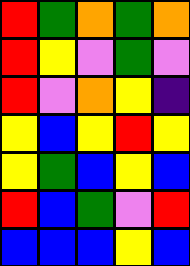[["red", "green", "orange", "green", "orange"], ["red", "yellow", "violet", "green", "violet"], ["red", "violet", "orange", "yellow", "indigo"], ["yellow", "blue", "yellow", "red", "yellow"], ["yellow", "green", "blue", "yellow", "blue"], ["red", "blue", "green", "violet", "red"], ["blue", "blue", "blue", "yellow", "blue"]]